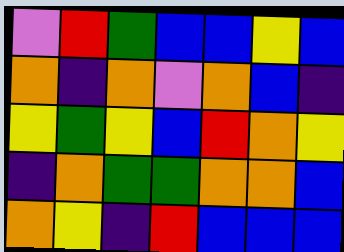[["violet", "red", "green", "blue", "blue", "yellow", "blue"], ["orange", "indigo", "orange", "violet", "orange", "blue", "indigo"], ["yellow", "green", "yellow", "blue", "red", "orange", "yellow"], ["indigo", "orange", "green", "green", "orange", "orange", "blue"], ["orange", "yellow", "indigo", "red", "blue", "blue", "blue"]]